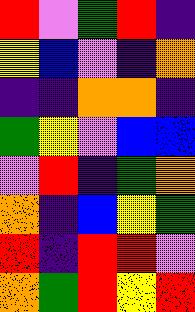[["red", "violet", "green", "red", "indigo"], ["yellow", "blue", "violet", "indigo", "orange"], ["indigo", "indigo", "orange", "orange", "indigo"], ["green", "yellow", "violet", "blue", "blue"], ["violet", "red", "indigo", "green", "orange"], ["orange", "indigo", "blue", "yellow", "green"], ["red", "indigo", "red", "red", "violet"], ["orange", "green", "red", "yellow", "red"]]